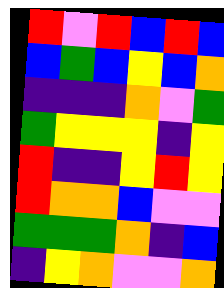[["red", "violet", "red", "blue", "red", "blue"], ["blue", "green", "blue", "yellow", "blue", "orange"], ["indigo", "indigo", "indigo", "orange", "violet", "green"], ["green", "yellow", "yellow", "yellow", "indigo", "yellow"], ["red", "indigo", "indigo", "yellow", "red", "yellow"], ["red", "orange", "orange", "blue", "violet", "violet"], ["green", "green", "green", "orange", "indigo", "blue"], ["indigo", "yellow", "orange", "violet", "violet", "orange"]]